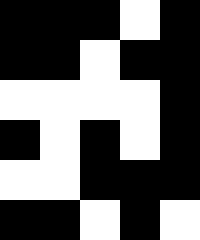[["black", "black", "black", "white", "black"], ["black", "black", "white", "black", "black"], ["white", "white", "white", "white", "black"], ["black", "white", "black", "white", "black"], ["white", "white", "black", "black", "black"], ["black", "black", "white", "black", "white"]]